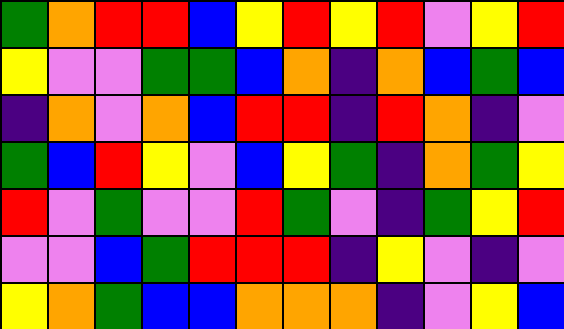[["green", "orange", "red", "red", "blue", "yellow", "red", "yellow", "red", "violet", "yellow", "red"], ["yellow", "violet", "violet", "green", "green", "blue", "orange", "indigo", "orange", "blue", "green", "blue"], ["indigo", "orange", "violet", "orange", "blue", "red", "red", "indigo", "red", "orange", "indigo", "violet"], ["green", "blue", "red", "yellow", "violet", "blue", "yellow", "green", "indigo", "orange", "green", "yellow"], ["red", "violet", "green", "violet", "violet", "red", "green", "violet", "indigo", "green", "yellow", "red"], ["violet", "violet", "blue", "green", "red", "red", "red", "indigo", "yellow", "violet", "indigo", "violet"], ["yellow", "orange", "green", "blue", "blue", "orange", "orange", "orange", "indigo", "violet", "yellow", "blue"]]